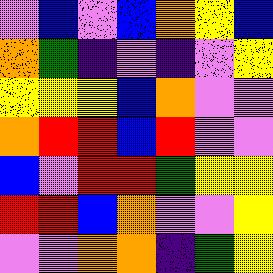[["violet", "blue", "violet", "blue", "orange", "yellow", "blue"], ["orange", "green", "indigo", "violet", "indigo", "violet", "yellow"], ["yellow", "yellow", "yellow", "blue", "orange", "violet", "violet"], ["orange", "red", "red", "blue", "red", "violet", "violet"], ["blue", "violet", "red", "red", "green", "yellow", "yellow"], ["red", "red", "blue", "orange", "violet", "violet", "yellow"], ["violet", "violet", "orange", "orange", "indigo", "green", "yellow"]]